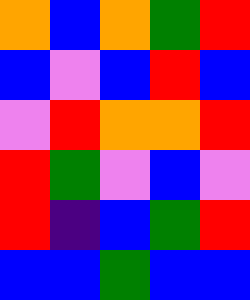[["orange", "blue", "orange", "green", "red"], ["blue", "violet", "blue", "red", "blue"], ["violet", "red", "orange", "orange", "red"], ["red", "green", "violet", "blue", "violet"], ["red", "indigo", "blue", "green", "red"], ["blue", "blue", "green", "blue", "blue"]]